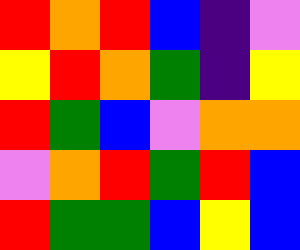[["red", "orange", "red", "blue", "indigo", "violet"], ["yellow", "red", "orange", "green", "indigo", "yellow"], ["red", "green", "blue", "violet", "orange", "orange"], ["violet", "orange", "red", "green", "red", "blue"], ["red", "green", "green", "blue", "yellow", "blue"]]